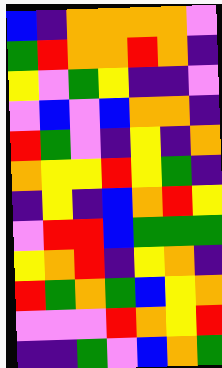[["blue", "indigo", "orange", "orange", "orange", "orange", "violet"], ["green", "red", "orange", "orange", "red", "orange", "indigo"], ["yellow", "violet", "green", "yellow", "indigo", "indigo", "violet"], ["violet", "blue", "violet", "blue", "orange", "orange", "indigo"], ["red", "green", "violet", "indigo", "yellow", "indigo", "orange"], ["orange", "yellow", "yellow", "red", "yellow", "green", "indigo"], ["indigo", "yellow", "indigo", "blue", "orange", "red", "yellow"], ["violet", "red", "red", "blue", "green", "green", "green"], ["yellow", "orange", "red", "indigo", "yellow", "orange", "indigo"], ["red", "green", "orange", "green", "blue", "yellow", "orange"], ["violet", "violet", "violet", "red", "orange", "yellow", "red"], ["indigo", "indigo", "green", "violet", "blue", "orange", "green"]]